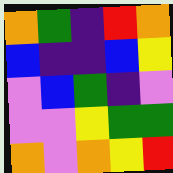[["orange", "green", "indigo", "red", "orange"], ["blue", "indigo", "indigo", "blue", "yellow"], ["violet", "blue", "green", "indigo", "violet"], ["violet", "violet", "yellow", "green", "green"], ["orange", "violet", "orange", "yellow", "red"]]